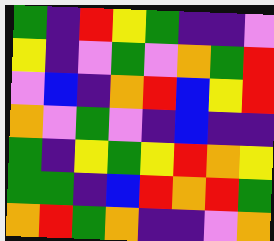[["green", "indigo", "red", "yellow", "green", "indigo", "indigo", "violet"], ["yellow", "indigo", "violet", "green", "violet", "orange", "green", "red"], ["violet", "blue", "indigo", "orange", "red", "blue", "yellow", "red"], ["orange", "violet", "green", "violet", "indigo", "blue", "indigo", "indigo"], ["green", "indigo", "yellow", "green", "yellow", "red", "orange", "yellow"], ["green", "green", "indigo", "blue", "red", "orange", "red", "green"], ["orange", "red", "green", "orange", "indigo", "indigo", "violet", "orange"]]